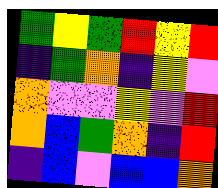[["green", "yellow", "green", "red", "yellow", "red"], ["indigo", "green", "orange", "indigo", "yellow", "violet"], ["orange", "violet", "violet", "yellow", "violet", "red"], ["orange", "blue", "green", "orange", "indigo", "red"], ["indigo", "blue", "violet", "blue", "blue", "orange"]]